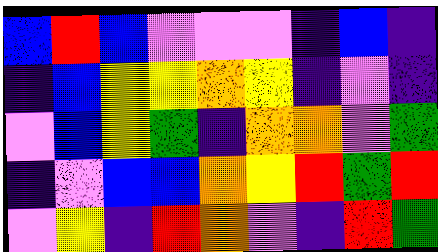[["blue", "red", "blue", "violet", "violet", "violet", "indigo", "blue", "indigo"], ["indigo", "blue", "yellow", "yellow", "orange", "yellow", "indigo", "violet", "indigo"], ["violet", "blue", "yellow", "green", "indigo", "orange", "orange", "violet", "green"], ["indigo", "violet", "blue", "blue", "orange", "yellow", "red", "green", "red"], ["violet", "yellow", "indigo", "red", "orange", "violet", "indigo", "red", "green"]]